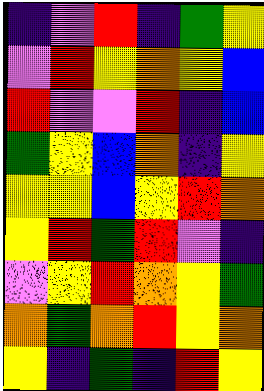[["indigo", "violet", "red", "indigo", "green", "yellow"], ["violet", "red", "yellow", "orange", "yellow", "blue"], ["red", "violet", "violet", "red", "indigo", "blue"], ["green", "yellow", "blue", "orange", "indigo", "yellow"], ["yellow", "yellow", "blue", "yellow", "red", "orange"], ["yellow", "red", "green", "red", "violet", "indigo"], ["violet", "yellow", "red", "orange", "yellow", "green"], ["orange", "green", "orange", "red", "yellow", "orange"], ["yellow", "indigo", "green", "indigo", "red", "yellow"]]